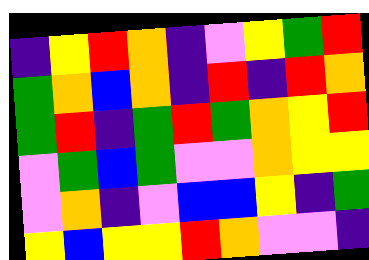[["indigo", "yellow", "red", "orange", "indigo", "violet", "yellow", "green", "red"], ["green", "orange", "blue", "orange", "indigo", "red", "indigo", "red", "orange"], ["green", "red", "indigo", "green", "red", "green", "orange", "yellow", "red"], ["violet", "green", "blue", "green", "violet", "violet", "orange", "yellow", "yellow"], ["violet", "orange", "indigo", "violet", "blue", "blue", "yellow", "indigo", "green"], ["yellow", "blue", "yellow", "yellow", "red", "orange", "violet", "violet", "indigo"]]